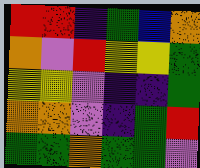[["red", "red", "indigo", "green", "blue", "orange"], ["orange", "violet", "red", "yellow", "yellow", "green"], ["yellow", "yellow", "violet", "indigo", "indigo", "green"], ["orange", "orange", "violet", "indigo", "green", "red"], ["green", "green", "orange", "green", "green", "violet"]]